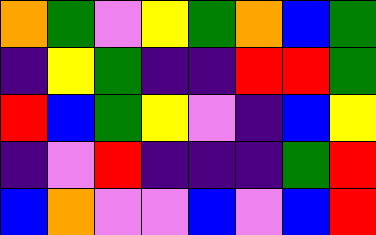[["orange", "green", "violet", "yellow", "green", "orange", "blue", "green"], ["indigo", "yellow", "green", "indigo", "indigo", "red", "red", "green"], ["red", "blue", "green", "yellow", "violet", "indigo", "blue", "yellow"], ["indigo", "violet", "red", "indigo", "indigo", "indigo", "green", "red"], ["blue", "orange", "violet", "violet", "blue", "violet", "blue", "red"]]